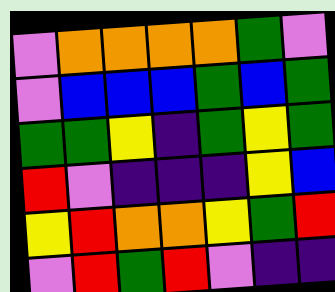[["violet", "orange", "orange", "orange", "orange", "green", "violet"], ["violet", "blue", "blue", "blue", "green", "blue", "green"], ["green", "green", "yellow", "indigo", "green", "yellow", "green"], ["red", "violet", "indigo", "indigo", "indigo", "yellow", "blue"], ["yellow", "red", "orange", "orange", "yellow", "green", "red"], ["violet", "red", "green", "red", "violet", "indigo", "indigo"]]